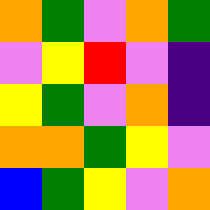[["orange", "green", "violet", "orange", "green"], ["violet", "yellow", "red", "violet", "indigo"], ["yellow", "green", "violet", "orange", "indigo"], ["orange", "orange", "green", "yellow", "violet"], ["blue", "green", "yellow", "violet", "orange"]]